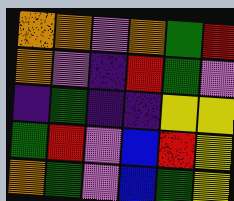[["orange", "orange", "violet", "orange", "green", "red"], ["orange", "violet", "indigo", "red", "green", "violet"], ["indigo", "green", "indigo", "indigo", "yellow", "yellow"], ["green", "red", "violet", "blue", "red", "yellow"], ["orange", "green", "violet", "blue", "green", "yellow"]]